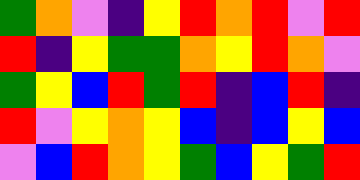[["green", "orange", "violet", "indigo", "yellow", "red", "orange", "red", "violet", "red"], ["red", "indigo", "yellow", "green", "green", "orange", "yellow", "red", "orange", "violet"], ["green", "yellow", "blue", "red", "green", "red", "indigo", "blue", "red", "indigo"], ["red", "violet", "yellow", "orange", "yellow", "blue", "indigo", "blue", "yellow", "blue"], ["violet", "blue", "red", "orange", "yellow", "green", "blue", "yellow", "green", "red"]]